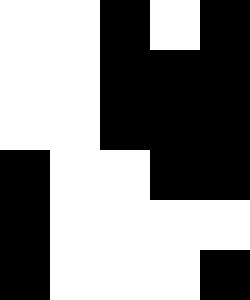[["white", "white", "black", "white", "black"], ["white", "white", "black", "black", "black"], ["white", "white", "black", "black", "black"], ["black", "white", "white", "black", "black"], ["black", "white", "white", "white", "white"], ["black", "white", "white", "white", "black"]]